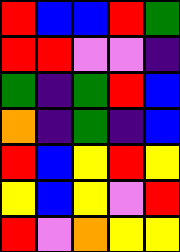[["red", "blue", "blue", "red", "green"], ["red", "red", "violet", "violet", "indigo"], ["green", "indigo", "green", "red", "blue"], ["orange", "indigo", "green", "indigo", "blue"], ["red", "blue", "yellow", "red", "yellow"], ["yellow", "blue", "yellow", "violet", "red"], ["red", "violet", "orange", "yellow", "yellow"]]